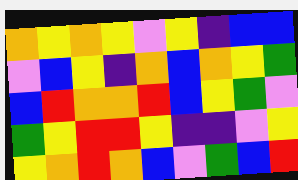[["orange", "yellow", "orange", "yellow", "violet", "yellow", "indigo", "blue", "blue"], ["violet", "blue", "yellow", "indigo", "orange", "blue", "orange", "yellow", "green"], ["blue", "red", "orange", "orange", "red", "blue", "yellow", "green", "violet"], ["green", "yellow", "red", "red", "yellow", "indigo", "indigo", "violet", "yellow"], ["yellow", "orange", "red", "orange", "blue", "violet", "green", "blue", "red"]]